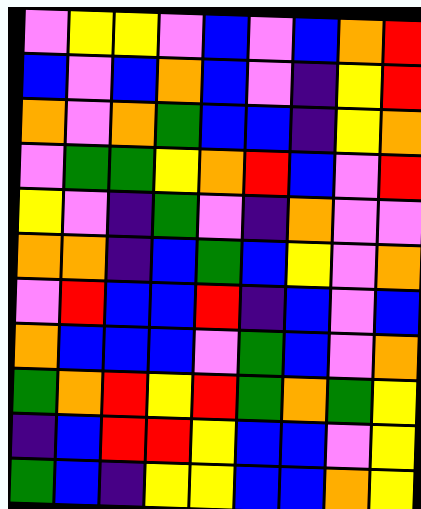[["violet", "yellow", "yellow", "violet", "blue", "violet", "blue", "orange", "red"], ["blue", "violet", "blue", "orange", "blue", "violet", "indigo", "yellow", "red"], ["orange", "violet", "orange", "green", "blue", "blue", "indigo", "yellow", "orange"], ["violet", "green", "green", "yellow", "orange", "red", "blue", "violet", "red"], ["yellow", "violet", "indigo", "green", "violet", "indigo", "orange", "violet", "violet"], ["orange", "orange", "indigo", "blue", "green", "blue", "yellow", "violet", "orange"], ["violet", "red", "blue", "blue", "red", "indigo", "blue", "violet", "blue"], ["orange", "blue", "blue", "blue", "violet", "green", "blue", "violet", "orange"], ["green", "orange", "red", "yellow", "red", "green", "orange", "green", "yellow"], ["indigo", "blue", "red", "red", "yellow", "blue", "blue", "violet", "yellow"], ["green", "blue", "indigo", "yellow", "yellow", "blue", "blue", "orange", "yellow"]]